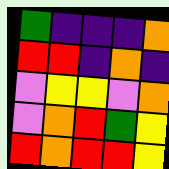[["green", "indigo", "indigo", "indigo", "orange"], ["red", "red", "indigo", "orange", "indigo"], ["violet", "yellow", "yellow", "violet", "orange"], ["violet", "orange", "red", "green", "yellow"], ["red", "orange", "red", "red", "yellow"]]